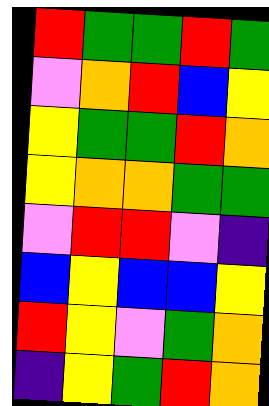[["red", "green", "green", "red", "green"], ["violet", "orange", "red", "blue", "yellow"], ["yellow", "green", "green", "red", "orange"], ["yellow", "orange", "orange", "green", "green"], ["violet", "red", "red", "violet", "indigo"], ["blue", "yellow", "blue", "blue", "yellow"], ["red", "yellow", "violet", "green", "orange"], ["indigo", "yellow", "green", "red", "orange"]]